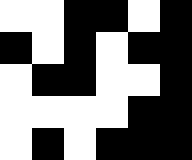[["white", "white", "black", "black", "white", "black"], ["black", "white", "black", "white", "black", "black"], ["white", "black", "black", "white", "white", "black"], ["white", "white", "white", "white", "black", "black"], ["white", "black", "white", "black", "black", "black"]]